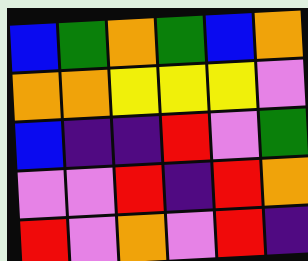[["blue", "green", "orange", "green", "blue", "orange"], ["orange", "orange", "yellow", "yellow", "yellow", "violet"], ["blue", "indigo", "indigo", "red", "violet", "green"], ["violet", "violet", "red", "indigo", "red", "orange"], ["red", "violet", "orange", "violet", "red", "indigo"]]